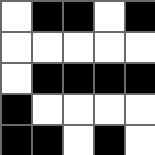[["white", "black", "black", "white", "black"], ["white", "white", "white", "white", "white"], ["white", "black", "black", "black", "black"], ["black", "white", "white", "white", "white"], ["black", "black", "white", "black", "white"]]